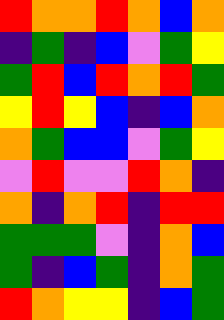[["red", "orange", "orange", "red", "orange", "blue", "orange"], ["indigo", "green", "indigo", "blue", "violet", "green", "yellow"], ["green", "red", "blue", "red", "orange", "red", "green"], ["yellow", "red", "yellow", "blue", "indigo", "blue", "orange"], ["orange", "green", "blue", "blue", "violet", "green", "yellow"], ["violet", "red", "violet", "violet", "red", "orange", "indigo"], ["orange", "indigo", "orange", "red", "indigo", "red", "red"], ["green", "green", "green", "violet", "indigo", "orange", "blue"], ["green", "indigo", "blue", "green", "indigo", "orange", "green"], ["red", "orange", "yellow", "yellow", "indigo", "blue", "green"]]